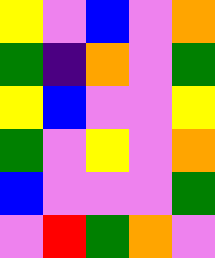[["yellow", "violet", "blue", "violet", "orange"], ["green", "indigo", "orange", "violet", "green"], ["yellow", "blue", "violet", "violet", "yellow"], ["green", "violet", "yellow", "violet", "orange"], ["blue", "violet", "violet", "violet", "green"], ["violet", "red", "green", "orange", "violet"]]